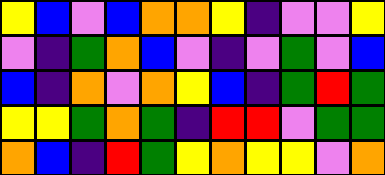[["yellow", "blue", "violet", "blue", "orange", "orange", "yellow", "indigo", "violet", "violet", "yellow"], ["violet", "indigo", "green", "orange", "blue", "violet", "indigo", "violet", "green", "violet", "blue"], ["blue", "indigo", "orange", "violet", "orange", "yellow", "blue", "indigo", "green", "red", "green"], ["yellow", "yellow", "green", "orange", "green", "indigo", "red", "red", "violet", "green", "green"], ["orange", "blue", "indigo", "red", "green", "yellow", "orange", "yellow", "yellow", "violet", "orange"]]